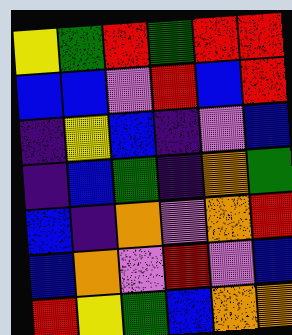[["yellow", "green", "red", "green", "red", "red"], ["blue", "blue", "violet", "red", "blue", "red"], ["indigo", "yellow", "blue", "indigo", "violet", "blue"], ["indigo", "blue", "green", "indigo", "orange", "green"], ["blue", "indigo", "orange", "violet", "orange", "red"], ["blue", "orange", "violet", "red", "violet", "blue"], ["red", "yellow", "green", "blue", "orange", "orange"]]